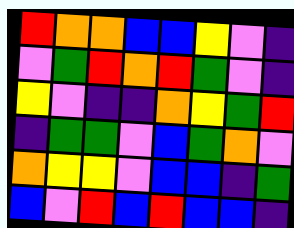[["red", "orange", "orange", "blue", "blue", "yellow", "violet", "indigo"], ["violet", "green", "red", "orange", "red", "green", "violet", "indigo"], ["yellow", "violet", "indigo", "indigo", "orange", "yellow", "green", "red"], ["indigo", "green", "green", "violet", "blue", "green", "orange", "violet"], ["orange", "yellow", "yellow", "violet", "blue", "blue", "indigo", "green"], ["blue", "violet", "red", "blue", "red", "blue", "blue", "indigo"]]